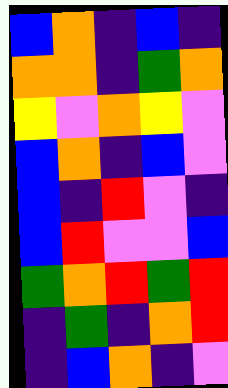[["blue", "orange", "indigo", "blue", "indigo"], ["orange", "orange", "indigo", "green", "orange"], ["yellow", "violet", "orange", "yellow", "violet"], ["blue", "orange", "indigo", "blue", "violet"], ["blue", "indigo", "red", "violet", "indigo"], ["blue", "red", "violet", "violet", "blue"], ["green", "orange", "red", "green", "red"], ["indigo", "green", "indigo", "orange", "red"], ["indigo", "blue", "orange", "indigo", "violet"]]